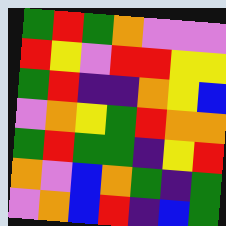[["green", "red", "green", "orange", "violet", "violet", "violet"], ["red", "yellow", "violet", "red", "red", "yellow", "yellow"], ["green", "red", "indigo", "indigo", "orange", "yellow", "blue"], ["violet", "orange", "yellow", "green", "red", "orange", "orange"], ["green", "red", "green", "green", "indigo", "yellow", "red"], ["orange", "violet", "blue", "orange", "green", "indigo", "green"], ["violet", "orange", "blue", "red", "indigo", "blue", "green"]]